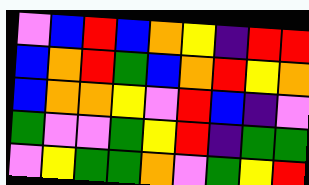[["violet", "blue", "red", "blue", "orange", "yellow", "indigo", "red", "red"], ["blue", "orange", "red", "green", "blue", "orange", "red", "yellow", "orange"], ["blue", "orange", "orange", "yellow", "violet", "red", "blue", "indigo", "violet"], ["green", "violet", "violet", "green", "yellow", "red", "indigo", "green", "green"], ["violet", "yellow", "green", "green", "orange", "violet", "green", "yellow", "red"]]